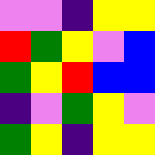[["violet", "violet", "indigo", "yellow", "yellow"], ["red", "green", "yellow", "violet", "blue"], ["green", "yellow", "red", "blue", "blue"], ["indigo", "violet", "green", "yellow", "violet"], ["green", "yellow", "indigo", "yellow", "yellow"]]